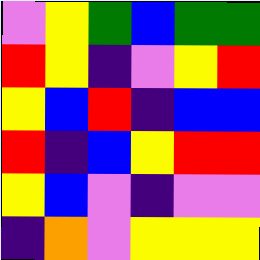[["violet", "yellow", "green", "blue", "green", "green"], ["red", "yellow", "indigo", "violet", "yellow", "red"], ["yellow", "blue", "red", "indigo", "blue", "blue"], ["red", "indigo", "blue", "yellow", "red", "red"], ["yellow", "blue", "violet", "indigo", "violet", "violet"], ["indigo", "orange", "violet", "yellow", "yellow", "yellow"]]